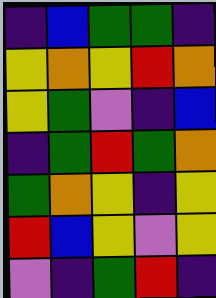[["indigo", "blue", "green", "green", "indigo"], ["yellow", "orange", "yellow", "red", "orange"], ["yellow", "green", "violet", "indigo", "blue"], ["indigo", "green", "red", "green", "orange"], ["green", "orange", "yellow", "indigo", "yellow"], ["red", "blue", "yellow", "violet", "yellow"], ["violet", "indigo", "green", "red", "indigo"]]